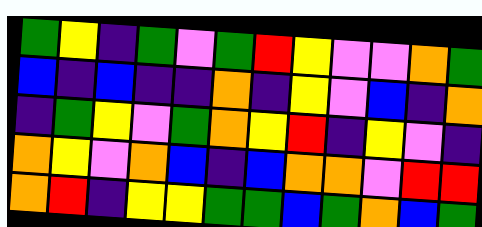[["green", "yellow", "indigo", "green", "violet", "green", "red", "yellow", "violet", "violet", "orange", "green"], ["blue", "indigo", "blue", "indigo", "indigo", "orange", "indigo", "yellow", "violet", "blue", "indigo", "orange"], ["indigo", "green", "yellow", "violet", "green", "orange", "yellow", "red", "indigo", "yellow", "violet", "indigo"], ["orange", "yellow", "violet", "orange", "blue", "indigo", "blue", "orange", "orange", "violet", "red", "red"], ["orange", "red", "indigo", "yellow", "yellow", "green", "green", "blue", "green", "orange", "blue", "green"]]